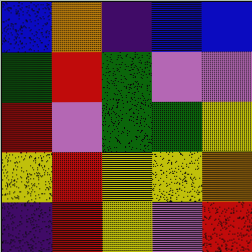[["blue", "orange", "indigo", "blue", "blue"], ["green", "red", "green", "violet", "violet"], ["red", "violet", "green", "green", "yellow"], ["yellow", "red", "yellow", "yellow", "orange"], ["indigo", "red", "yellow", "violet", "red"]]